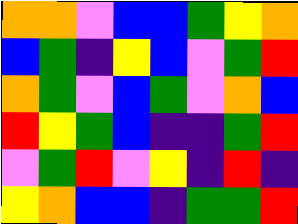[["orange", "orange", "violet", "blue", "blue", "green", "yellow", "orange"], ["blue", "green", "indigo", "yellow", "blue", "violet", "green", "red"], ["orange", "green", "violet", "blue", "green", "violet", "orange", "blue"], ["red", "yellow", "green", "blue", "indigo", "indigo", "green", "red"], ["violet", "green", "red", "violet", "yellow", "indigo", "red", "indigo"], ["yellow", "orange", "blue", "blue", "indigo", "green", "green", "red"]]